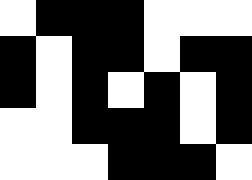[["white", "black", "black", "black", "white", "white", "white"], ["black", "white", "black", "black", "white", "black", "black"], ["black", "white", "black", "white", "black", "white", "black"], ["white", "white", "black", "black", "black", "white", "black"], ["white", "white", "white", "black", "black", "black", "white"]]